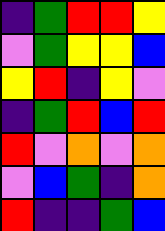[["indigo", "green", "red", "red", "yellow"], ["violet", "green", "yellow", "yellow", "blue"], ["yellow", "red", "indigo", "yellow", "violet"], ["indigo", "green", "red", "blue", "red"], ["red", "violet", "orange", "violet", "orange"], ["violet", "blue", "green", "indigo", "orange"], ["red", "indigo", "indigo", "green", "blue"]]